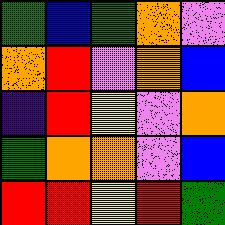[["green", "blue", "green", "orange", "violet"], ["orange", "red", "violet", "orange", "blue"], ["indigo", "red", "yellow", "violet", "orange"], ["green", "orange", "orange", "violet", "blue"], ["red", "red", "yellow", "red", "green"]]